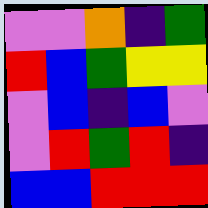[["violet", "violet", "orange", "indigo", "green"], ["red", "blue", "green", "yellow", "yellow"], ["violet", "blue", "indigo", "blue", "violet"], ["violet", "red", "green", "red", "indigo"], ["blue", "blue", "red", "red", "red"]]